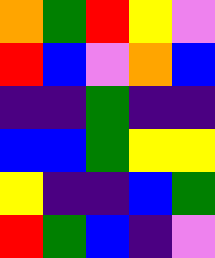[["orange", "green", "red", "yellow", "violet"], ["red", "blue", "violet", "orange", "blue"], ["indigo", "indigo", "green", "indigo", "indigo"], ["blue", "blue", "green", "yellow", "yellow"], ["yellow", "indigo", "indigo", "blue", "green"], ["red", "green", "blue", "indigo", "violet"]]